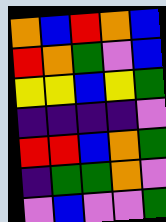[["orange", "blue", "red", "orange", "blue"], ["red", "orange", "green", "violet", "blue"], ["yellow", "yellow", "blue", "yellow", "green"], ["indigo", "indigo", "indigo", "indigo", "violet"], ["red", "red", "blue", "orange", "green"], ["indigo", "green", "green", "orange", "violet"], ["violet", "blue", "violet", "violet", "green"]]